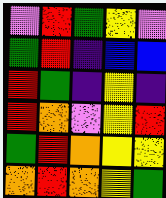[["violet", "red", "green", "yellow", "violet"], ["green", "red", "indigo", "blue", "blue"], ["red", "green", "indigo", "yellow", "indigo"], ["red", "orange", "violet", "yellow", "red"], ["green", "red", "orange", "yellow", "yellow"], ["orange", "red", "orange", "yellow", "green"]]